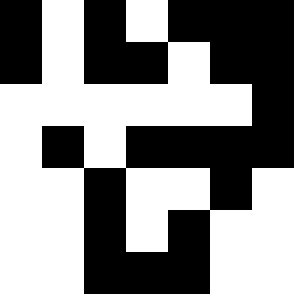[["black", "white", "black", "white", "black", "black", "black"], ["black", "white", "black", "black", "white", "black", "black"], ["white", "white", "white", "white", "white", "white", "black"], ["white", "black", "white", "black", "black", "black", "black"], ["white", "white", "black", "white", "white", "black", "white"], ["white", "white", "black", "white", "black", "white", "white"], ["white", "white", "black", "black", "black", "white", "white"]]